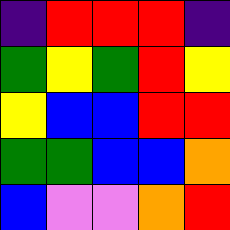[["indigo", "red", "red", "red", "indigo"], ["green", "yellow", "green", "red", "yellow"], ["yellow", "blue", "blue", "red", "red"], ["green", "green", "blue", "blue", "orange"], ["blue", "violet", "violet", "orange", "red"]]